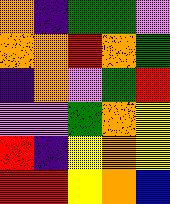[["orange", "indigo", "green", "green", "violet"], ["orange", "orange", "red", "orange", "green"], ["indigo", "orange", "violet", "green", "red"], ["violet", "violet", "green", "orange", "yellow"], ["red", "indigo", "yellow", "orange", "yellow"], ["red", "red", "yellow", "orange", "blue"]]